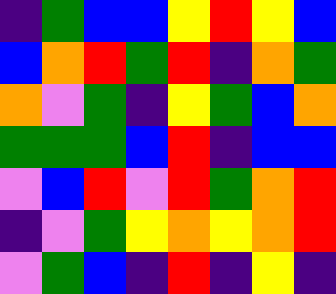[["indigo", "green", "blue", "blue", "yellow", "red", "yellow", "blue"], ["blue", "orange", "red", "green", "red", "indigo", "orange", "green"], ["orange", "violet", "green", "indigo", "yellow", "green", "blue", "orange"], ["green", "green", "green", "blue", "red", "indigo", "blue", "blue"], ["violet", "blue", "red", "violet", "red", "green", "orange", "red"], ["indigo", "violet", "green", "yellow", "orange", "yellow", "orange", "red"], ["violet", "green", "blue", "indigo", "red", "indigo", "yellow", "indigo"]]